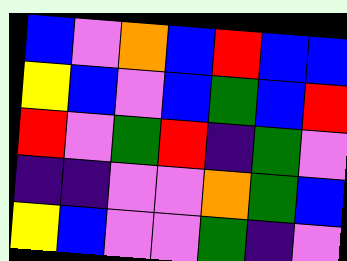[["blue", "violet", "orange", "blue", "red", "blue", "blue"], ["yellow", "blue", "violet", "blue", "green", "blue", "red"], ["red", "violet", "green", "red", "indigo", "green", "violet"], ["indigo", "indigo", "violet", "violet", "orange", "green", "blue"], ["yellow", "blue", "violet", "violet", "green", "indigo", "violet"]]